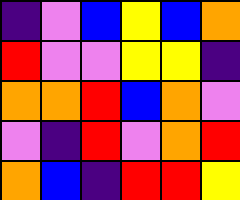[["indigo", "violet", "blue", "yellow", "blue", "orange"], ["red", "violet", "violet", "yellow", "yellow", "indigo"], ["orange", "orange", "red", "blue", "orange", "violet"], ["violet", "indigo", "red", "violet", "orange", "red"], ["orange", "blue", "indigo", "red", "red", "yellow"]]